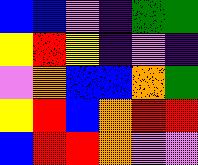[["blue", "blue", "violet", "indigo", "green", "green"], ["yellow", "red", "yellow", "indigo", "violet", "indigo"], ["violet", "orange", "blue", "blue", "orange", "green"], ["yellow", "red", "blue", "orange", "red", "red"], ["blue", "red", "red", "orange", "violet", "violet"]]